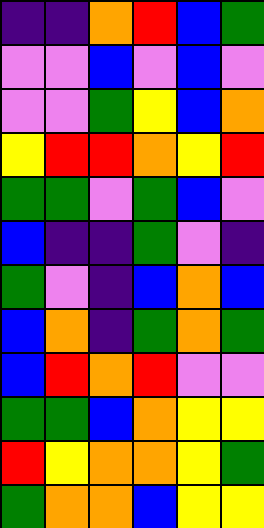[["indigo", "indigo", "orange", "red", "blue", "green"], ["violet", "violet", "blue", "violet", "blue", "violet"], ["violet", "violet", "green", "yellow", "blue", "orange"], ["yellow", "red", "red", "orange", "yellow", "red"], ["green", "green", "violet", "green", "blue", "violet"], ["blue", "indigo", "indigo", "green", "violet", "indigo"], ["green", "violet", "indigo", "blue", "orange", "blue"], ["blue", "orange", "indigo", "green", "orange", "green"], ["blue", "red", "orange", "red", "violet", "violet"], ["green", "green", "blue", "orange", "yellow", "yellow"], ["red", "yellow", "orange", "orange", "yellow", "green"], ["green", "orange", "orange", "blue", "yellow", "yellow"]]